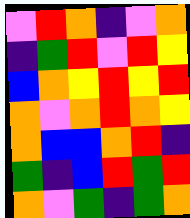[["violet", "red", "orange", "indigo", "violet", "orange"], ["indigo", "green", "red", "violet", "red", "yellow"], ["blue", "orange", "yellow", "red", "yellow", "red"], ["orange", "violet", "orange", "red", "orange", "yellow"], ["orange", "blue", "blue", "orange", "red", "indigo"], ["green", "indigo", "blue", "red", "green", "red"], ["orange", "violet", "green", "indigo", "green", "orange"]]